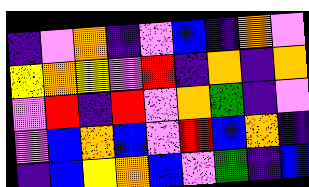[["indigo", "violet", "orange", "indigo", "violet", "blue", "indigo", "orange", "violet"], ["yellow", "orange", "yellow", "violet", "red", "indigo", "orange", "indigo", "orange"], ["violet", "red", "indigo", "red", "violet", "orange", "green", "indigo", "violet"], ["violet", "blue", "orange", "blue", "violet", "red", "blue", "orange", "indigo"], ["indigo", "blue", "yellow", "orange", "blue", "violet", "green", "indigo", "blue"]]